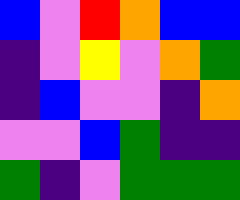[["blue", "violet", "red", "orange", "blue", "blue"], ["indigo", "violet", "yellow", "violet", "orange", "green"], ["indigo", "blue", "violet", "violet", "indigo", "orange"], ["violet", "violet", "blue", "green", "indigo", "indigo"], ["green", "indigo", "violet", "green", "green", "green"]]